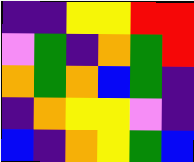[["indigo", "indigo", "yellow", "yellow", "red", "red"], ["violet", "green", "indigo", "orange", "green", "red"], ["orange", "green", "orange", "blue", "green", "indigo"], ["indigo", "orange", "yellow", "yellow", "violet", "indigo"], ["blue", "indigo", "orange", "yellow", "green", "blue"]]